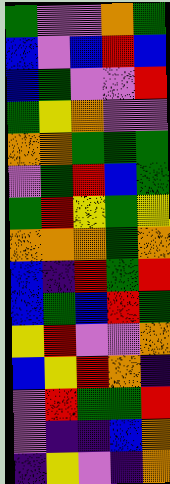[["green", "violet", "violet", "orange", "green"], ["blue", "violet", "blue", "red", "blue"], ["blue", "green", "violet", "violet", "red"], ["green", "yellow", "orange", "violet", "violet"], ["orange", "orange", "green", "green", "green"], ["violet", "green", "red", "blue", "green"], ["green", "red", "yellow", "green", "yellow"], ["orange", "orange", "orange", "green", "orange"], ["blue", "indigo", "red", "green", "red"], ["blue", "green", "blue", "red", "green"], ["yellow", "red", "violet", "violet", "orange"], ["blue", "yellow", "red", "orange", "indigo"], ["violet", "red", "green", "green", "red"], ["violet", "indigo", "indigo", "blue", "orange"], ["indigo", "yellow", "violet", "indigo", "orange"]]